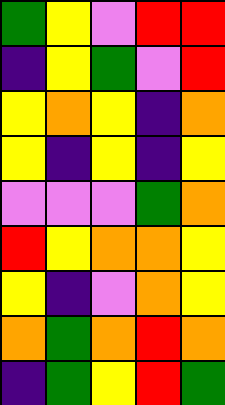[["green", "yellow", "violet", "red", "red"], ["indigo", "yellow", "green", "violet", "red"], ["yellow", "orange", "yellow", "indigo", "orange"], ["yellow", "indigo", "yellow", "indigo", "yellow"], ["violet", "violet", "violet", "green", "orange"], ["red", "yellow", "orange", "orange", "yellow"], ["yellow", "indigo", "violet", "orange", "yellow"], ["orange", "green", "orange", "red", "orange"], ["indigo", "green", "yellow", "red", "green"]]